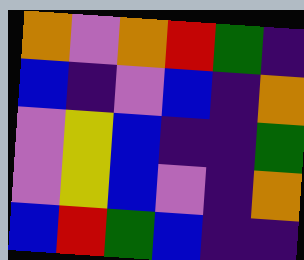[["orange", "violet", "orange", "red", "green", "indigo"], ["blue", "indigo", "violet", "blue", "indigo", "orange"], ["violet", "yellow", "blue", "indigo", "indigo", "green"], ["violet", "yellow", "blue", "violet", "indigo", "orange"], ["blue", "red", "green", "blue", "indigo", "indigo"]]